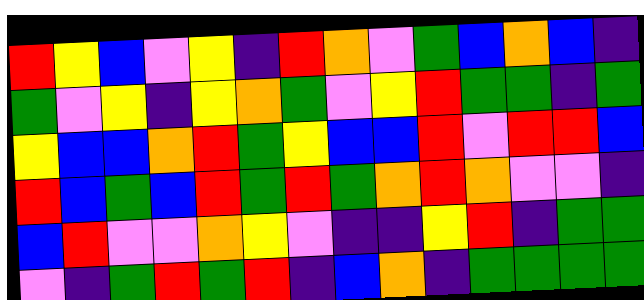[["red", "yellow", "blue", "violet", "yellow", "indigo", "red", "orange", "violet", "green", "blue", "orange", "blue", "indigo"], ["green", "violet", "yellow", "indigo", "yellow", "orange", "green", "violet", "yellow", "red", "green", "green", "indigo", "green"], ["yellow", "blue", "blue", "orange", "red", "green", "yellow", "blue", "blue", "red", "violet", "red", "red", "blue"], ["red", "blue", "green", "blue", "red", "green", "red", "green", "orange", "red", "orange", "violet", "violet", "indigo"], ["blue", "red", "violet", "violet", "orange", "yellow", "violet", "indigo", "indigo", "yellow", "red", "indigo", "green", "green"], ["violet", "indigo", "green", "red", "green", "red", "indigo", "blue", "orange", "indigo", "green", "green", "green", "green"]]